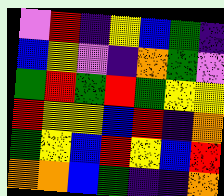[["violet", "red", "indigo", "yellow", "blue", "green", "indigo"], ["blue", "yellow", "violet", "indigo", "orange", "green", "violet"], ["green", "red", "green", "red", "green", "yellow", "yellow"], ["red", "yellow", "yellow", "blue", "red", "indigo", "orange"], ["green", "yellow", "blue", "red", "yellow", "blue", "red"], ["orange", "orange", "blue", "green", "indigo", "indigo", "orange"]]